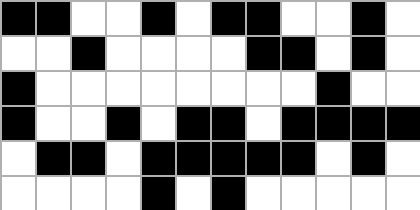[["black", "black", "white", "white", "black", "white", "black", "black", "white", "white", "black", "white"], ["white", "white", "black", "white", "white", "white", "white", "black", "black", "white", "black", "white"], ["black", "white", "white", "white", "white", "white", "white", "white", "white", "black", "white", "white"], ["black", "white", "white", "black", "white", "black", "black", "white", "black", "black", "black", "black"], ["white", "black", "black", "white", "black", "black", "black", "black", "black", "white", "black", "white"], ["white", "white", "white", "white", "black", "white", "black", "white", "white", "white", "white", "white"]]